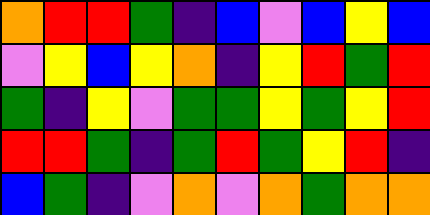[["orange", "red", "red", "green", "indigo", "blue", "violet", "blue", "yellow", "blue"], ["violet", "yellow", "blue", "yellow", "orange", "indigo", "yellow", "red", "green", "red"], ["green", "indigo", "yellow", "violet", "green", "green", "yellow", "green", "yellow", "red"], ["red", "red", "green", "indigo", "green", "red", "green", "yellow", "red", "indigo"], ["blue", "green", "indigo", "violet", "orange", "violet", "orange", "green", "orange", "orange"]]